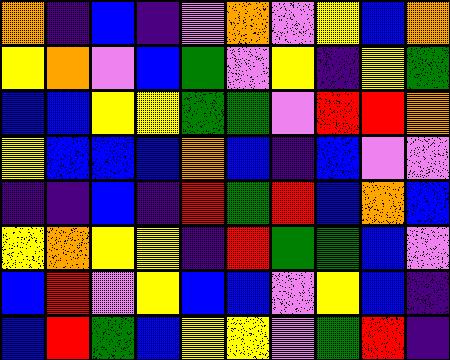[["orange", "indigo", "blue", "indigo", "violet", "orange", "violet", "yellow", "blue", "orange"], ["yellow", "orange", "violet", "blue", "green", "violet", "yellow", "indigo", "yellow", "green"], ["blue", "blue", "yellow", "yellow", "green", "green", "violet", "red", "red", "orange"], ["yellow", "blue", "blue", "blue", "orange", "blue", "indigo", "blue", "violet", "violet"], ["indigo", "indigo", "blue", "indigo", "red", "green", "red", "blue", "orange", "blue"], ["yellow", "orange", "yellow", "yellow", "indigo", "red", "green", "green", "blue", "violet"], ["blue", "red", "violet", "yellow", "blue", "blue", "violet", "yellow", "blue", "indigo"], ["blue", "red", "green", "blue", "yellow", "yellow", "violet", "green", "red", "indigo"]]